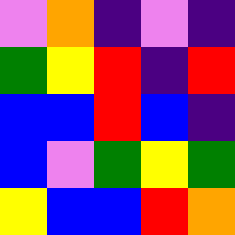[["violet", "orange", "indigo", "violet", "indigo"], ["green", "yellow", "red", "indigo", "red"], ["blue", "blue", "red", "blue", "indigo"], ["blue", "violet", "green", "yellow", "green"], ["yellow", "blue", "blue", "red", "orange"]]